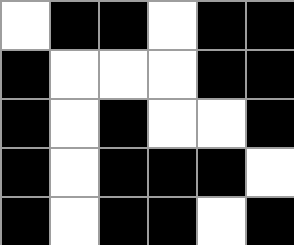[["white", "black", "black", "white", "black", "black"], ["black", "white", "white", "white", "black", "black"], ["black", "white", "black", "white", "white", "black"], ["black", "white", "black", "black", "black", "white"], ["black", "white", "black", "black", "white", "black"]]